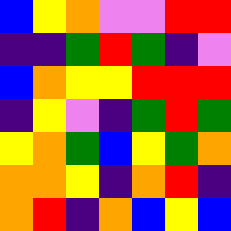[["blue", "yellow", "orange", "violet", "violet", "red", "red"], ["indigo", "indigo", "green", "red", "green", "indigo", "violet"], ["blue", "orange", "yellow", "yellow", "red", "red", "red"], ["indigo", "yellow", "violet", "indigo", "green", "red", "green"], ["yellow", "orange", "green", "blue", "yellow", "green", "orange"], ["orange", "orange", "yellow", "indigo", "orange", "red", "indigo"], ["orange", "red", "indigo", "orange", "blue", "yellow", "blue"]]